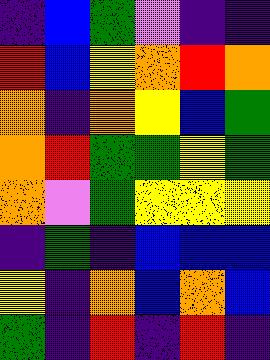[["indigo", "blue", "green", "violet", "indigo", "indigo"], ["red", "blue", "yellow", "orange", "red", "orange"], ["orange", "indigo", "orange", "yellow", "blue", "green"], ["orange", "red", "green", "green", "yellow", "green"], ["orange", "violet", "green", "yellow", "yellow", "yellow"], ["indigo", "green", "indigo", "blue", "blue", "blue"], ["yellow", "indigo", "orange", "blue", "orange", "blue"], ["green", "indigo", "red", "indigo", "red", "indigo"]]